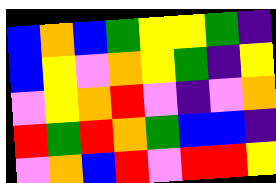[["blue", "orange", "blue", "green", "yellow", "yellow", "green", "indigo"], ["blue", "yellow", "violet", "orange", "yellow", "green", "indigo", "yellow"], ["violet", "yellow", "orange", "red", "violet", "indigo", "violet", "orange"], ["red", "green", "red", "orange", "green", "blue", "blue", "indigo"], ["violet", "orange", "blue", "red", "violet", "red", "red", "yellow"]]